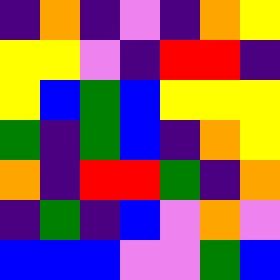[["indigo", "orange", "indigo", "violet", "indigo", "orange", "yellow"], ["yellow", "yellow", "violet", "indigo", "red", "red", "indigo"], ["yellow", "blue", "green", "blue", "yellow", "yellow", "yellow"], ["green", "indigo", "green", "blue", "indigo", "orange", "yellow"], ["orange", "indigo", "red", "red", "green", "indigo", "orange"], ["indigo", "green", "indigo", "blue", "violet", "orange", "violet"], ["blue", "blue", "blue", "violet", "violet", "green", "blue"]]